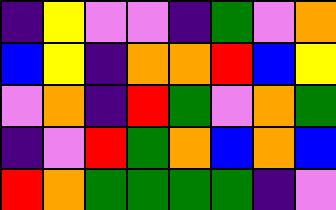[["indigo", "yellow", "violet", "violet", "indigo", "green", "violet", "orange"], ["blue", "yellow", "indigo", "orange", "orange", "red", "blue", "yellow"], ["violet", "orange", "indigo", "red", "green", "violet", "orange", "green"], ["indigo", "violet", "red", "green", "orange", "blue", "orange", "blue"], ["red", "orange", "green", "green", "green", "green", "indigo", "violet"]]